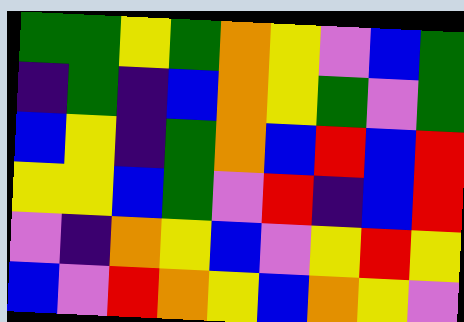[["green", "green", "yellow", "green", "orange", "yellow", "violet", "blue", "green"], ["indigo", "green", "indigo", "blue", "orange", "yellow", "green", "violet", "green"], ["blue", "yellow", "indigo", "green", "orange", "blue", "red", "blue", "red"], ["yellow", "yellow", "blue", "green", "violet", "red", "indigo", "blue", "red"], ["violet", "indigo", "orange", "yellow", "blue", "violet", "yellow", "red", "yellow"], ["blue", "violet", "red", "orange", "yellow", "blue", "orange", "yellow", "violet"]]